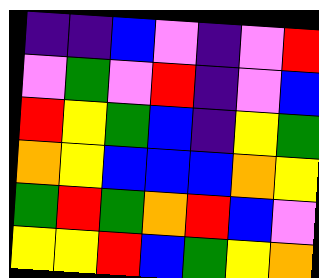[["indigo", "indigo", "blue", "violet", "indigo", "violet", "red"], ["violet", "green", "violet", "red", "indigo", "violet", "blue"], ["red", "yellow", "green", "blue", "indigo", "yellow", "green"], ["orange", "yellow", "blue", "blue", "blue", "orange", "yellow"], ["green", "red", "green", "orange", "red", "blue", "violet"], ["yellow", "yellow", "red", "blue", "green", "yellow", "orange"]]